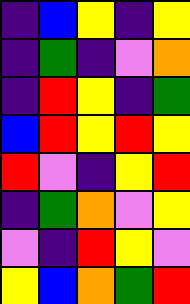[["indigo", "blue", "yellow", "indigo", "yellow"], ["indigo", "green", "indigo", "violet", "orange"], ["indigo", "red", "yellow", "indigo", "green"], ["blue", "red", "yellow", "red", "yellow"], ["red", "violet", "indigo", "yellow", "red"], ["indigo", "green", "orange", "violet", "yellow"], ["violet", "indigo", "red", "yellow", "violet"], ["yellow", "blue", "orange", "green", "red"]]